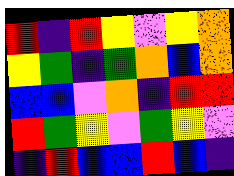[["red", "indigo", "red", "yellow", "violet", "yellow", "orange"], ["yellow", "green", "indigo", "green", "orange", "blue", "orange"], ["blue", "blue", "violet", "orange", "indigo", "red", "red"], ["red", "green", "yellow", "violet", "green", "yellow", "violet"], ["indigo", "red", "blue", "blue", "red", "blue", "indigo"]]